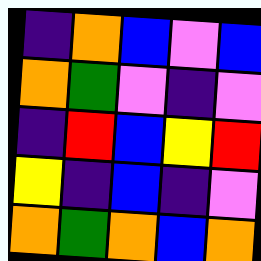[["indigo", "orange", "blue", "violet", "blue"], ["orange", "green", "violet", "indigo", "violet"], ["indigo", "red", "blue", "yellow", "red"], ["yellow", "indigo", "blue", "indigo", "violet"], ["orange", "green", "orange", "blue", "orange"]]